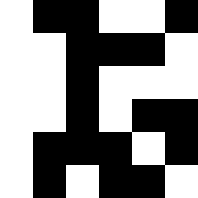[["white", "black", "black", "white", "white", "black"], ["white", "white", "black", "black", "black", "white"], ["white", "white", "black", "white", "white", "white"], ["white", "white", "black", "white", "black", "black"], ["white", "black", "black", "black", "white", "black"], ["white", "black", "white", "black", "black", "white"]]